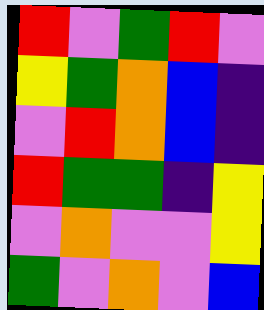[["red", "violet", "green", "red", "violet"], ["yellow", "green", "orange", "blue", "indigo"], ["violet", "red", "orange", "blue", "indigo"], ["red", "green", "green", "indigo", "yellow"], ["violet", "orange", "violet", "violet", "yellow"], ["green", "violet", "orange", "violet", "blue"]]